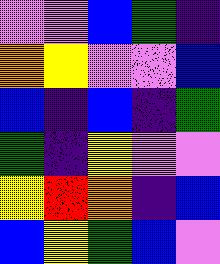[["violet", "violet", "blue", "green", "indigo"], ["orange", "yellow", "violet", "violet", "blue"], ["blue", "indigo", "blue", "indigo", "green"], ["green", "indigo", "yellow", "violet", "violet"], ["yellow", "red", "orange", "indigo", "blue"], ["blue", "yellow", "green", "blue", "violet"]]